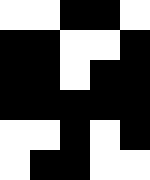[["white", "white", "black", "black", "white"], ["black", "black", "white", "white", "black"], ["black", "black", "white", "black", "black"], ["black", "black", "black", "black", "black"], ["white", "white", "black", "white", "black"], ["white", "black", "black", "white", "white"]]